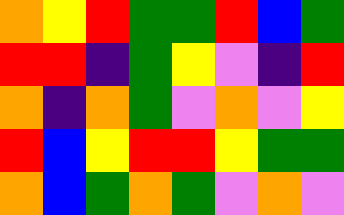[["orange", "yellow", "red", "green", "green", "red", "blue", "green"], ["red", "red", "indigo", "green", "yellow", "violet", "indigo", "red"], ["orange", "indigo", "orange", "green", "violet", "orange", "violet", "yellow"], ["red", "blue", "yellow", "red", "red", "yellow", "green", "green"], ["orange", "blue", "green", "orange", "green", "violet", "orange", "violet"]]